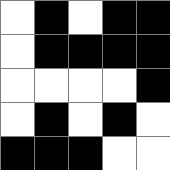[["white", "black", "white", "black", "black"], ["white", "black", "black", "black", "black"], ["white", "white", "white", "white", "black"], ["white", "black", "white", "black", "white"], ["black", "black", "black", "white", "white"]]